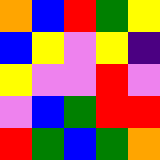[["orange", "blue", "red", "green", "yellow"], ["blue", "yellow", "violet", "yellow", "indigo"], ["yellow", "violet", "violet", "red", "violet"], ["violet", "blue", "green", "red", "red"], ["red", "green", "blue", "green", "orange"]]